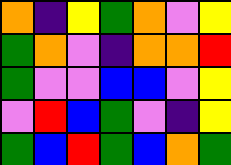[["orange", "indigo", "yellow", "green", "orange", "violet", "yellow"], ["green", "orange", "violet", "indigo", "orange", "orange", "red"], ["green", "violet", "violet", "blue", "blue", "violet", "yellow"], ["violet", "red", "blue", "green", "violet", "indigo", "yellow"], ["green", "blue", "red", "green", "blue", "orange", "green"]]